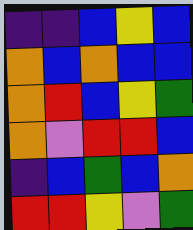[["indigo", "indigo", "blue", "yellow", "blue"], ["orange", "blue", "orange", "blue", "blue"], ["orange", "red", "blue", "yellow", "green"], ["orange", "violet", "red", "red", "blue"], ["indigo", "blue", "green", "blue", "orange"], ["red", "red", "yellow", "violet", "green"]]